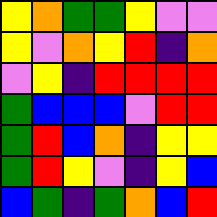[["yellow", "orange", "green", "green", "yellow", "violet", "violet"], ["yellow", "violet", "orange", "yellow", "red", "indigo", "orange"], ["violet", "yellow", "indigo", "red", "red", "red", "red"], ["green", "blue", "blue", "blue", "violet", "red", "red"], ["green", "red", "blue", "orange", "indigo", "yellow", "yellow"], ["green", "red", "yellow", "violet", "indigo", "yellow", "blue"], ["blue", "green", "indigo", "green", "orange", "blue", "red"]]